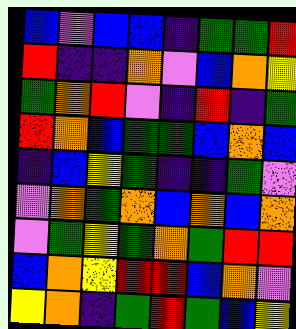[["blue", "violet", "blue", "blue", "indigo", "green", "green", "red"], ["red", "indigo", "indigo", "orange", "violet", "blue", "orange", "yellow"], ["green", "orange", "red", "violet", "indigo", "red", "indigo", "green"], ["red", "orange", "blue", "green", "green", "blue", "orange", "blue"], ["indigo", "blue", "yellow", "green", "indigo", "indigo", "green", "violet"], ["violet", "orange", "green", "orange", "blue", "orange", "blue", "orange"], ["violet", "green", "yellow", "green", "orange", "green", "red", "red"], ["blue", "orange", "yellow", "red", "red", "blue", "orange", "violet"], ["yellow", "orange", "indigo", "green", "red", "green", "blue", "yellow"]]